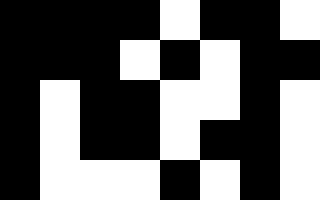[["black", "black", "black", "black", "white", "black", "black", "white"], ["black", "black", "black", "white", "black", "white", "black", "black"], ["black", "white", "black", "black", "white", "white", "black", "white"], ["black", "white", "black", "black", "white", "black", "black", "white"], ["black", "white", "white", "white", "black", "white", "black", "white"]]